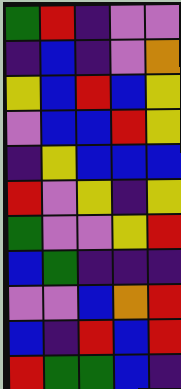[["green", "red", "indigo", "violet", "violet"], ["indigo", "blue", "indigo", "violet", "orange"], ["yellow", "blue", "red", "blue", "yellow"], ["violet", "blue", "blue", "red", "yellow"], ["indigo", "yellow", "blue", "blue", "blue"], ["red", "violet", "yellow", "indigo", "yellow"], ["green", "violet", "violet", "yellow", "red"], ["blue", "green", "indigo", "indigo", "indigo"], ["violet", "violet", "blue", "orange", "red"], ["blue", "indigo", "red", "blue", "red"], ["red", "green", "green", "blue", "indigo"]]